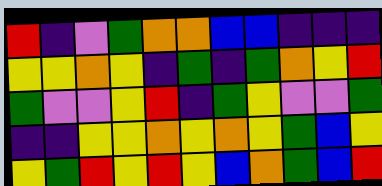[["red", "indigo", "violet", "green", "orange", "orange", "blue", "blue", "indigo", "indigo", "indigo"], ["yellow", "yellow", "orange", "yellow", "indigo", "green", "indigo", "green", "orange", "yellow", "red"], ["green", "violet", "violet", "yellow", "red", "indigo", "green", "yellow", "violet", "violet", "green"], ["indigo", "indigo", "yellow", "yellow", "orange", "yellow", "orange", "yellow", "green", "blue", "yellow"], ["yellow", "green", "red", "yellow", "red", "yellow", "blue", "orange", "green", "blue", "red"]]